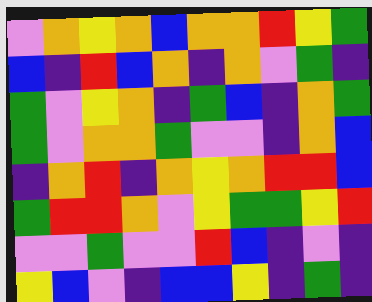[["violet", "orange", "yellow", "orange", "blue", "orange", "orange", "red", "yellow", "green"], ["blue", "indigo", "red", "blue", "orange", "indigo", "orange", "violet", "green", "indigo"], ["green", "violet", "yellow", "orange", "indigo", "green", "blue", "indigo", "orange", "green"], ["green", "violet", "orange", "orange", "green", "violet", "violet", "indigo", "orange", "blue"], ["indigo", "orange", "red", "indigo", "orange", "yellow", "orange", "red", "red", "blue"], ["green", "red", "red", "orange", "violet", "yellow", "green", "green", "yellow", "red"], ["violet", "violet", "green", "violet", "violet", "red", "blue", "indigo", "violet", "indigo"], ["yellow", "blue", "violet", "indigo", "blue", "blue", "yellow", "indigo", "green", "indigo"]]